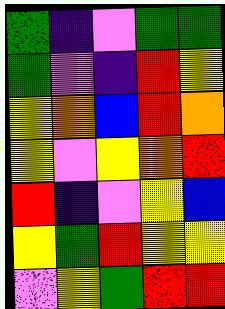[["green", "indigo", "violet", "green", "green"], ["green", "violet", "indigo", "red", "yellow"], ["yellow", "orange", "blue", "red", "orange"], ["yellow", "violet", "yellow", "orange", "red"], ["red", "indigo", "violet", "yellow", "blue"], ["yellow", "green", "red", "yellow", "yellow"], ["violet", "yellow", "green", "red", "red"]]